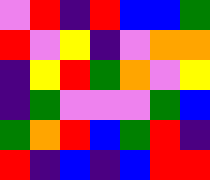[["violet", "red", "indigo", "red", "blue", "blue", "green"], ["red", "violet", "yellow", "indigo", "violet", "orange", "orange"], ["indigo", "yellow", "red", "green", "orange", "violet", "yellow"], ["indigo", "green", "violet", "violet", "violet", "green", "blue"], ["green", "orange", "red", "blue", "green", "red", "indigo"], ["red", "indigo", "blue", "indigo", "blue", "red", "red"]]